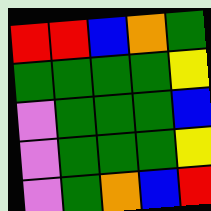[["red", "red", "blue", "orange", "green"], ["green", "green", "green", "green", "yellow"], ["violet", "green", "green", "green", "blue"], ["violet", "green", "green", "green", "yellow"], ["violet", "green", "orange", "blue", "red"]]